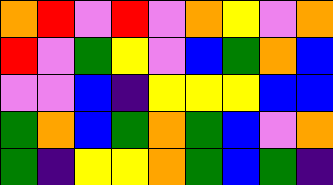[["orange", "red", "violet", "red", "violet", "orange", "yellow", "violet", "orange"], ["red", "violet", "green", "yellow", "violet", "blue", "green", "orange", "blue"], ["violet", "violet", "blue", "indigo", "yellow", "yellow", "yellow", "blue", "blue"], ["green", "orange", "blue", "green", "orange", "green", "blue", "violet", "orange"], ["green", "indigo", "yellow", "yellow", "orange", "green", "blue", "green", "indigo"]]